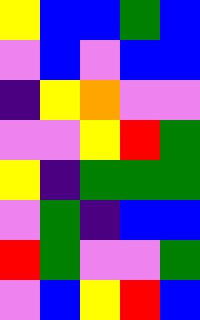[["yellow", "blue", "blue", "green", "blue"], ["violet", "blue", "violet", "blue", "blue"], ["indigo", "yellow", "orange", "violet", "violet"], ["violet", "violet", "yellow", "red", "green"], ["yellow", "indigo", "green", "green", "green"], ["violet", "green", "indigo", "blue", "blue"], ["red", "green", "violet", "violet", "green"], ["violet", "blue", "yellow", "red", "blue"]]